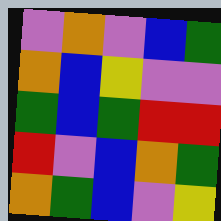[["violet", "orange", "violet", "blue", "green"], ["orange", "blue", "yellow", "violet", "violet"], ["green", "blue", "green", "red", "red"], ["red", "violet", "blue", "orange", "green"], ["orange", "green", "blue", "violet", "yellow"]]